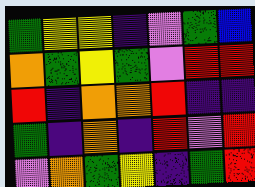[["green", "yellow", "yellow", "indigo", "violet", "green", "blue"], ["orange", "green", "yellow", "green", "violet", "red", "red"], ["red", "indigo", "orange", "orange", "red", "indigo", "indigo"], ["green", "indigo", "orange", "indigo", "red", "violet", "red"], ["violet", "orange", "green", "yellow", "indigo", "green", "red"]]